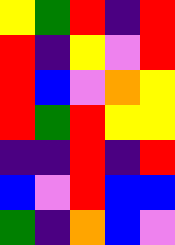[["yellow", "green", "red", "indigo", "red"], ["red", "indigo", "yellow", "violet", "red"], ["red", "blue", "violet", "orange", "yellow"], ["red", "green", "red", "yellow", "yellow"], ["indigo", "indigo", "red", "indigo", "red"], ["blue", "violet", "red", "blue", "blue"], ["green", "indigo", "orange", "blue", "violet"]]